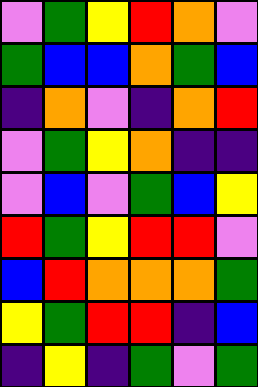[["violet", "green", "yellow", "red", "orange", "violet"], ["green", "blue", "blue", "orange", "green", "blue"], ["indigo", "orange", "violet", "indigo", "orange", "red"], ["violet", "green", "yellow", "orange", "indigo", "indigo"], ["violet", "blue", "violet", "green", "blue", "yellow"], ["red", "green", "yellow", "red", "red", "violet"], ["blue", "red", "orange", "orange", "orange", "green"], ["yellow", "green", "red", "red", "indigo", "blue"], ["indigo", "yellow", "indigo", "green", "violet", "green"]]